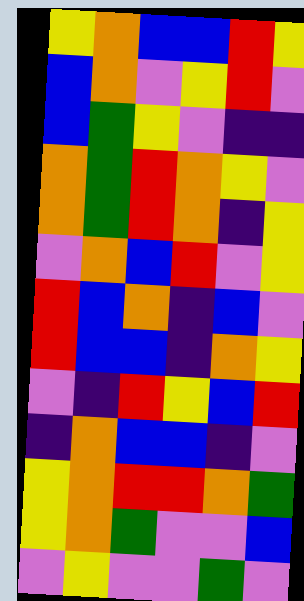[["yellow", "orange", "blue", "blue", "red", "yellow"], ["blue", "orange", "violet", "yellow", "red", "violet"], ["blue", "green", "yellow", "violet", "indigo", "indigo"], ["orange", "green", "red", "orange", "yellow", "violet"], ["orange", "green", "red", "orange", "indigo", "yellow"], ["violet", "orange", "blue", "red", "violet", "yellow"], ["red", "blue", "orange", "indigo", "blue", "violet"], ["red", "blue", "blue", "indigo", "orange", "yellow"], ["violet", "indigo", "red", "yellow", "blue", "red"], ["indigo", "orange", "blue", "blue", "indigo", "violet"], ["yellow", "orange", "red", "red", "orange", "green"], ["yellow", "orange", "green", "violet", "violet", "blue"], ["violet", "yellow", "violet", "violet", "green", "violet"]]